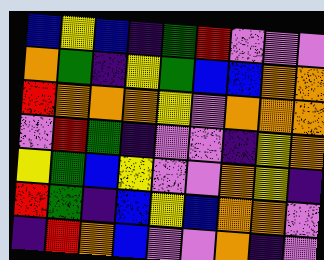[["blue", "yellow", "blue", "indigo", "green", "red", "violet", "violet", "violet"], ["orange", "green", "indigo", "yellow", "green", "blue", "blue", "orange", "orange"], ["red", "orange", "orange", "orange", "yellow", "violet", "orange", "orange", "orange"], ["violet", "red", "green", "indigo", "violet", "violet", "indigo", "yellow", "orange"], ["yellow", "green", "blue", "yellow", "violet", "violet", "orange", "yellow", "indigo"], ["red", "green", "indigo", "blue", "yellow", "blue", "orange", "orange", "violet"], ["indigo", "red", "orange", "blue", "violet", "violet", "orange", "indigo", "violet"]]